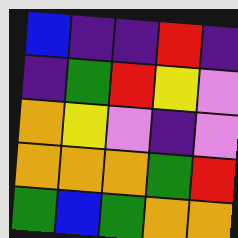[["blue", "indigo", "indigo", "red", "indigo"], ["indigo", "green", "red", "yellow", "violet"], ["orange", "yellow", "violet", "indigo", "violet"], ["orange", "orange", "orange", "green", "red"], ["green", "blue", "green", "orange", "orange"]]